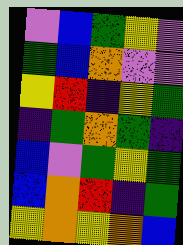[["violet", "blue", "green", "yellow", "violet"], ["green", "blue", "orange", "violet", "violet"], ["yellow", "red", "indigo", "yellow", "green"], ["indigo", "green", "orange", "green", "indigo"], ["blue", "violet", "green", "yellow", "green"], ["blue", "orange", "red", "indigo", "green"], ["yellow", "orange", "yellow", "orange", "blue"]]